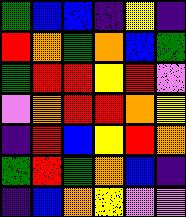[["green", "blue", "blue", "indigo", "yellow", "indigo"], ["red", "orange", "green", "orange", "blue", "green"], ["green", "red", "red", "yellow", "red", "violet"], ["violet", "orange", "red", "red", "orange", "yellow"], ["indigo", "red", "blue", "yellow", "red", "orange"], ["green", "red", "green", "orange", "blue", "indigo"], ["indigo", "blue", "orange", "yellow", "violet", "violet"]]